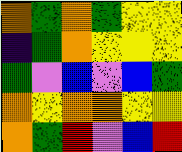[["orange", "green", "orange", "green", "yellow", "yellow"], ["indigo", "green", "orange", "yellow", "yellow", "yellow"], ["green", "violet", "blue", "violet", "blue", "green"], ["orange", "yellow", "orange", "orange", "yellow", "yellow"], ["orange", "green", "red", "violet", "blue", "red"]]